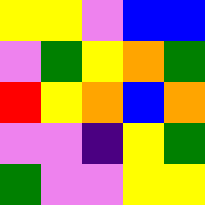[["yellow", "yellow", "violet", "blue", "blue"], ["violet", "green", "yellow", "orange", "green"], ["red", "yellow", "orange", "blue", "orange"], ["violet", "violet", "indigo", "yellow", "green"], ["green", "violet", "violet", "yellow", "yellow"]]